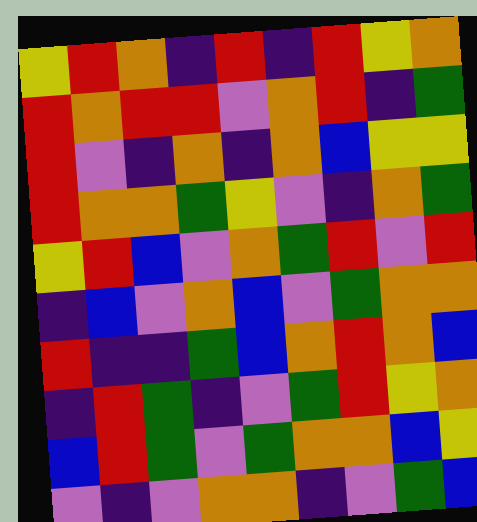[["yellow", "red", "orange", "indigo", "red", "indigo", "red", "yellow", "orange"], ["red", "orange", "red", "red", "violet", "orange", "red", "indigo", "green"], ["red", "violet", "indigo", "orange", "indigo", "orange", "blue", "yellow", "yellow"], ["red", "orange", "orange", "green", "yellow", "violet", "indigo", "orange", "green"], ["yellow", "red", "blue", "violet", "orange", "green", "red", "violet", "red"], ["indigo", "blue", "violet", "orange", "blue", "violet", "green", "orange", "orange"], ["red", "indigo", "indigo", "green", "blue", "orange", "red", "orange", "blue"], ["indigo", "red", "green", "indigo", "violet", "green", "red", "yellow", "orange"], ["blue", "red", "green", "violet", "green", "orange", "orange", "blue", "yellow"], ["violet", "indigo", "violet", "orange", "orange", "indigo", "violet", "green", "blue"]]